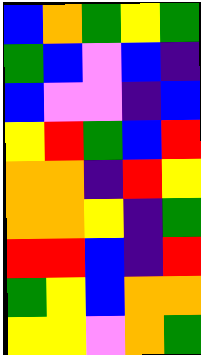[["blue", "orange", "green", "yellow", "green"], ["green", "blue", "violet", "blue", "indigo"], ["blue", "violet", "violet", "indigo", "blue"], ["yellow", "red", "green", "blue", "red"], ["orange", "orange", "indigo", "red", "yellow"], ["orange", "orange", "yellow", "indigo", "green"], ["red", "red", "blue", "indigo", "red"], ["green", "yellow", "blue", "orange", "orange"], ["yellow", "yellow", "violet", "orange", "green"]]